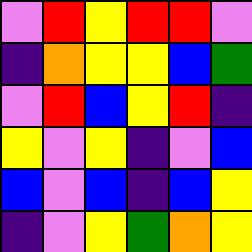[["violet", "red", "yellow", "red", "red", "violet"], ["indigo", "orange", "yellow", "yellow", "blue", "green"], ["violet", "red", "blue", "yellow", "red", "indigo"], ["yellow", "violet", "yellow", "indigo", "violet", "blue"], ["blue", "violet", "blue", "indigo", "blue", "yellow"], ["indigo", "violet", "yellow", "green", "orange", "yellow"]]